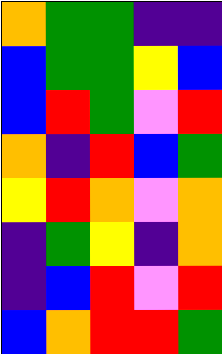[["orange", "green", "green", "indigo", "indigo"], ["blue", "green", "green", "yellow", "blue"], ["blue", "red", "green", "violet", "red"], ["orange", "indigo", "red", "blue", "green"], ["yellow", "red", "orange", "violet", "orange"], ["indigo", "green", "yellow", "indigo", "orange"], ["indigo", "blue", "red", "violet", "red"], ["blue", "orange", "red", "red", "green"]]